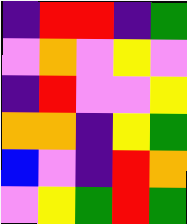[["indigo", "red", "red", "indigo", "green"], ["violet", "orange", "violet", "yellow", "violet"], ["indigo", "red", "violet", "violet", "yellow"], ["orange", "orange", "indigo", "yellow", "green"], ["blue", "violet", "indigo", "red", "orange"], ["violet", "yellow", "green", "red", "green"]]